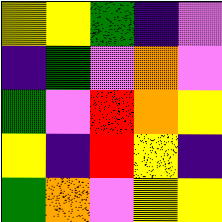[["yellow", "yellow", "green", "indigo", "violet"], ["indigo", "green", "violet", "orange", "violet"], ["green", "violet", "red", "orange", "yellow"], ["yellow", "indigo", "red", "yellow", "indigo"], ["green", "orange", "violet", "yellow", "yellow"]]